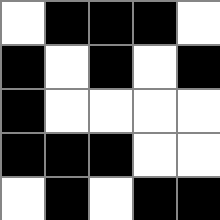[["white", "black", "black", "black", "white"], ["black", "white", "black", "white", "black"], ["black", "white", "white", "white", "white"], ["black", "black", "black", "white", "white"], ["white", "black", "white", "black", "black"]]